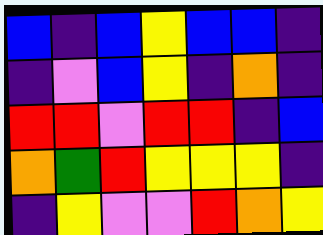[["blue", "indigo", "blue", "yellow", "blue", "blue", "indigo"], ["indigo", "violet", "blue", "yellow", "indigo", "orange", "indigo"], ["red", "red", "violet", "red", "red", "indigo", "blue"], ["orange", "green", "red", "yellow", "yellow", "yellow", "indigo"], ["indigo", "yellow", "violet", "violet", "red", "orange", "yellow"]]